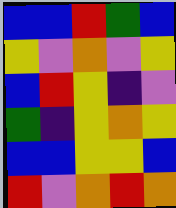[["blue", "blue", "red", "green", "blue"], ["yellow", "violet", "orange", "violet", "yellow"], ["blue", "red", "yellow", "indigo", "violet"], ["green", "indigo", "yellow", "orange", "yellow"], ["blue", "blue", "yellow", "yellow", "blue"], ["red", "violet", "orange", "red", "orange"]]